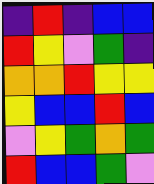[["indigo", "red", "indigo", "blue", "blue"], ["red", "yellow", "violet", "green", "indigo"], ["orange", "orange", "red", "yellow", "yellow"], ["yellow", "blue", "blue", "red", "blue"], ["violet", "yellow", "green", "orange", "green"], ["red", "blue", "blue", "green", "violet"]]